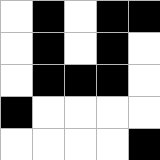[["white", "black", "white", "black", "black"], ["white", "black", "white", "black", "white"], ["white", "black", "black", "black", "white"], ["black", "white", "white", "white", "white"], ["white", "white", "white", "white", "black"]]